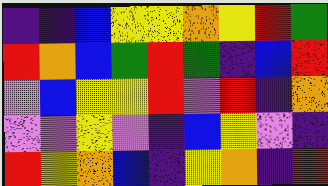[["indigo", "indigo", "blue", "yellow", "yellow", "orange", "yellow", "red", "green"], ["red", "orange", "blue", "green", "red", "green", "indigo", "blue", "red"], ["violet", "blue", "yellow", "yellow", "red", "violet", "red", "indigo", "orange"], ["violet", "violet", "yellow", "violet", "indigo", "blue", "yellow", "violet", "indigo"], ["red", "yellow", "orange", "blue", "indigo", "yellow", "orange", "indigo", "red"]]